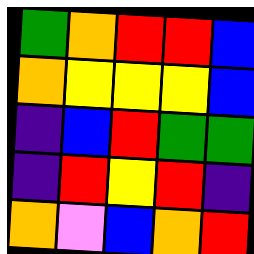[["green", "orange", "red", "red", "blue"], ["orange", "yellow", "yellow", "yellow", "blue"], ["indigo", "blue", "red", "green", "green"], ["indigo", "red", "yellow", "red", "indigo"], ["orange", "violet", "blue", "orange", "red"]]